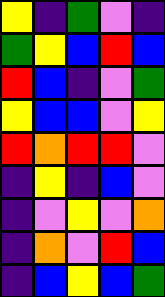[["yellow", "indigo", "green", "violet", "indigo"], ["green", "yellow", "blue", "red", "blue"], ["red", "blue", "indigo", "violet", "green"], ["yellow", "blue", "blue", "violet", "yellow"], ["red", "orange", "red", "red", "violet"], ["indigo", "yellow", "indigo", "blue", "violet"], ["indigo", "violet", "yellow", "violet", "orange"], ["indigo", "orange", "violet", "red", "blue"], ["indigo", "blue", "yellow", "blue", "green"]]